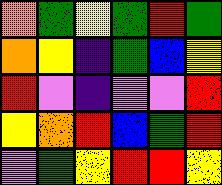[["orange", "green", "yellow", "green", "red", "green"], ["orange", "yellow", "indigo", "green", "blue", "yellow"], ["red", "violet", "indigo", "violet", "violet", "red"], ["yellow", "orange", "red", "blue", "green", "red"], ["violet", "green", "yellow", "red", "red", "yellow"]]